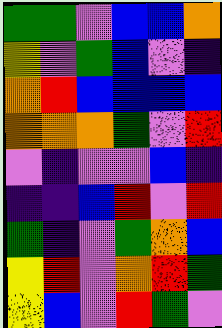[["green", "green", "violet", "blue", "blue", "orange"], ["yellow", "violet", "green", "blue", "violet", "indigo"], ["orange", "red", "blue", "blue", "blue", "blue"], ["orange", "orange", "orange", "green", "violet", "red"], ["violet", "indigo", "violet", "violet", "blue", "indigo"], ["indigo", "indigo", "blue", "red", "violet", "red"], ["green", "indigo", "violet", "green", "orange", "blue"], ["yellow", "red", "violet", "orange", "red", "green"], ["yellow", "blue", "violet", "red", "green", "violet"]]